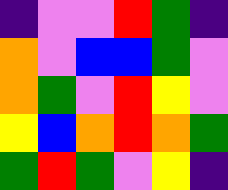[["indigo", "violet", "violet", "red", "green", "indigo"], ["orange", "violet", "blue", "blue", "green", "violet"], ["orange", "green", "violet", "red", "yellow", "violet"], ["yellow", "blue", "orange", "red", "orange", "green"], ["green", "red", "green", "violet", "yellow", "indigo"]]